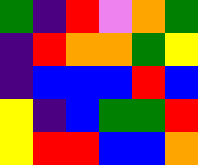[["green", "indigo", "red", "violet", "orange", "green"], ["indigo", "red", "orange", "orange", "green", "yellow"], ["indigo", "blue", "blue", "blue", "red", "blue"], ["yellow", "indigo", "blue", "green", "green", "red"], ["yellow", "red", "red", "blue", "blue", "orange"]]